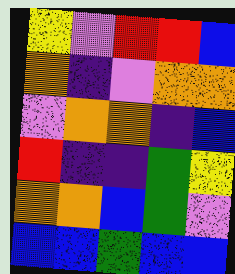[["yellow", "violet", "red", "red", "blue"], ["orange", "indigo", "violet", "orange", "orange"], ["violet", "orange", "orange", "indigo", "blue"], ["red", "indigo", "indigo", "green", "yellow"], ["orange", "orange", "blue", "green", "violet"], ["blue", "blue", "green", "blue", "blue"]]